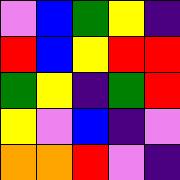[["violet", "blue", "green", "yellow", "indigo"], ["red", "blue", "yellow", "red", "red"], ["green", "yellow", "indigo", "green", "red"], ["yellow", "violet", "blue", "indigo", "violet"], ["orange", "orange", "red", "violet", "indigo"]]